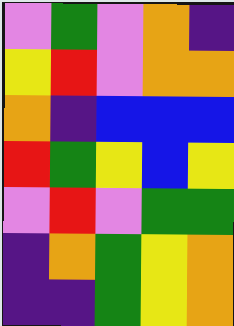[["violet", "green", "violet", "orange", "indigo"], ["yellow", "red", "violet", "orange", "orange"], ["orange", "indigo", "blue", "blue", "blue"], ["red", "green", "yellow", "blue", "yellow"], ["violet", "red", "violet", "green", "green"], ["indigo", "orange", "green", "yellow", "orange"], ["indigo", "indigo", "green", "yellow", "orange"]]